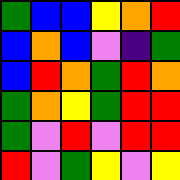[["green", "blue", "blue", "yellow", "orange", "red"], ["blue", "orange", "blue", "violet", "indigo", "green"], ["blue", "red", "orange", "green", "red", "orange"], ["green", "orange", "yellow", "green", "red", "red"], ["green", "violet", "red", "violet", "red", "red"], ["red", "violet", "green", "yellow", "violet", "yellow"]]